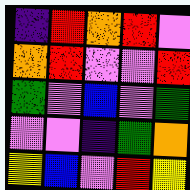[["indigo", "red", "orange", "red", "violet"], ["orange", "red", "violet", "violet", "red"], ["green", "violet", "blue", "violet", "green"], ["violet", "violet", "indigo", "green", "orange"], ["yellow", "blue", "violet", "red", "yellow"]]